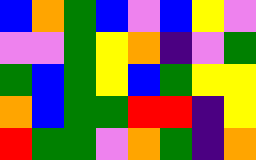[["blue", "orange", "green", "blue", "violet", "blue", "yellow", "violet"], ["violet", "violet", "green", "yellow", "orange", "indigo", "violet", "green"], ["green", "blue", "green", "yellow", "blue", "green", "yellow", "yellow"], ["orange", "blue", "green", "green", "red", "red", "indigo", "yellow"], ["red", "green", "green", "violet", "orange", "green", "indigo", "orange"]]